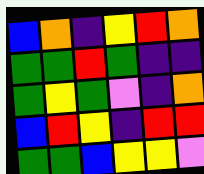[["blue", "orange", "indigo", "yellow", "red", "orange"], ["green", "green", "red", "green", "indigo", "indigo"], ["green", "yellow", "green", "violet", "indigo", "orange"], ["blue", "red", "yellow", "indigo", "red", "red"], ["green", "green", "blue", "yellow", "yellow", "violet"]]